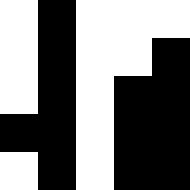[["white", "black", "white", "white", "white"], ["white", "black", "white", "white", "black"], ["white", "black", "white", "black", "black"], ["black", "black", "white", "black", "black"], ["white", "black", "white", "black", "black"]]